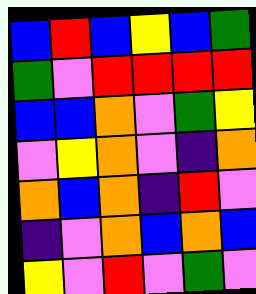[["blue", "red", "blue", "yellow", "blue", "green"], ["green", "violet", "red", "red", "red", "red"], ["blue", "blue", "orange", "violet", "green", "yellow"], ["violet", "yellow", "orange", "violet", "indigo", "orange"], ["orange", "blue", "orange", "indigo", "red", "violet"], ["indigo", "violet", "orange", "blue", "orange", "blue"], ["yellow", "violet", "red", "violet", "green", "violet"]]